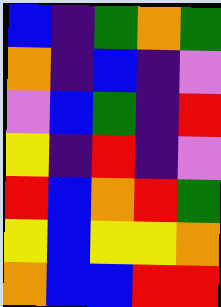[["blue", "indigo", "green", "orange", "green"], ["orange", "indigo", "blue", "indigo", "violet"], ["violet", "blue", "green", "indigo", "red"], ["yellow", "indigo", "red", "indigo", "violet"], ["red", "blue", "orange", "red", "green"], ["yellow", "blue", "yellow", "yellow", "orange"], ["orange", "blue", "blue", "red", "red"]]